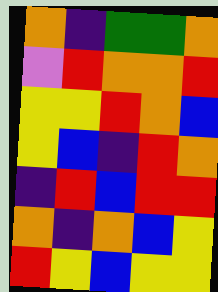[["orange", "indigo", "green", "green", "orange"], ["violet", "red", "orange", "orange", "red"], ["yellow", "yellow", "red", "orange", "blue"], ["yellow", "blue", "indigo", "red", "orange"], ["indigo", "red", "blue", "red", "red"], ["orange", "indigo", "orange", "blue", "yellow"], ["red", "yellow", "blue", "yellow", "yellow"]]